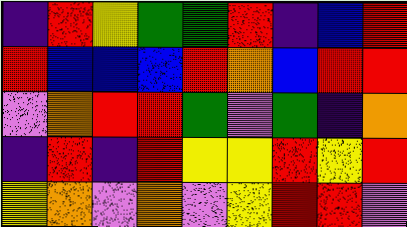[["indigo", "red", "yellow", "green", "green", "red", "indigo", "blue", "red"], ["red", "blue", "blue", "blue", "red", "orange", "blue", "red", "red"], ["violet", "orange", "red", "red", "green", "violet", "green", "indigo", "orange"], ["indigo", "red", "indigo", "red", "yellow", "yellow", "red", "yellow", "red"], ["yellow", "orange", "violet", "orange", "violet", "yellow", "red", "red", "violet"]]